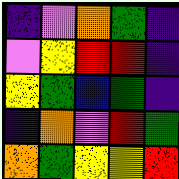[["indigo", "violet", "orange", "green", "indigo"], ["violet", "yellow", "red", "red", "indigo"], ["yellow", "green", "blue", "green", "indigo"], ["indigo", "orange", "violet", "red", "green"], ["orange", "green", "yellow", "yellow", "red"]]